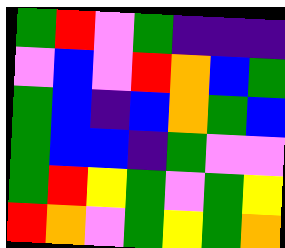[["green", "red", "violet", "green", "indigo", "indigo", "indigo"], ["violet", "blue", "violet", "red", "orange", "blue", "green"], ["green", "blue", "indigo", "blue", "orange", "green", "blue"], ["green", "blue", "blue", "indigo", "green", "violet", "violet"], ["green", "red", "yellow", "green", "violet", "green", "yellow"], ["red", "orange", "violet", "green", "yellow", "green", "orange"]]